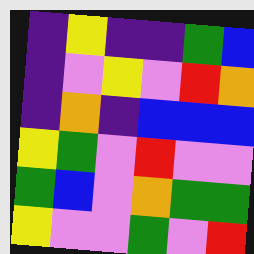[["indigo", "yellow", "indigo", "indigo", "green", "blue"], ["indigo", "violet", "yellow", "violet", "red", "orange"], ["indigo", "orange", "indigo", "blue", "blue", "blue"], ["yellow", "green", "violet", "red", "violet", "violet"], ["green", "blue", "violet", "orange", "green", "green"], ["yellow", "violet", "violet", "green", "violet", "red"]]